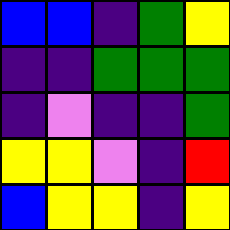[["blue", "blue", "indigo", "green", "yellow"], ["indigo", "indigo", "green", "green", "green"], ["indigo", "violet", "indigo", "indigo", "green"], ["yellow", "yellow", "violet", "indigo", "red"], ["blue", "yellow", "yellow", "indigo", "yellow"]]